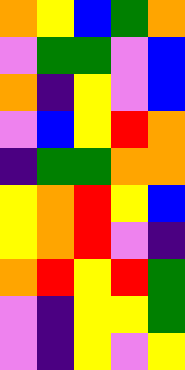[["orange", "yellow", "blue", "green", "orange"], ["violet", "green", "green", "violet", "blue"], ["orange", "indigo", "yellow", "violet", "blue"], ["violet", "blue", "yellow", "red", "orange"], ["indigo", "green", "green", "orange", "orange"], ["yellow", "orange", "red", "yellow", "blue"], ["yellow", "orange", "red", "violet", "indigo"], ["orange", "red", "yellow", "red", "green"], ["violet", "indigo", "yellow", "yellow", "green"], ["violet", "indigo", "yellow", "violet", "yellow"]]